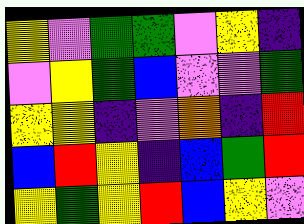[["yellow", "violet", "green", "green", "violet", "yellow", "indigo"], ["violet", "yellow", "green", "blue", "violet", "violet", "green"], ["yellow", "yellow", "indigo", "violet", "orange", "indigo", "red"], ["blue", "red", "yellow", "indigo", "blue", "green", "red"], ["yellow", "green", "yellow", "red", "blue", "yellow", "violet"]]